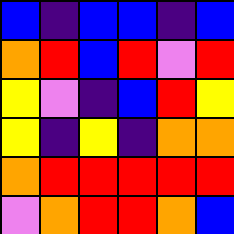[["blue", "indigo", "blue", "blue", "indigo", "blue"], ["orange", "red", "blue", "red", "violet", "red"], ["yellow", "violet", "indigo", "blue", "red", "yellow"], ["yellow", "indigo", "yellow", "indigo", "orange", "orange"], ["orange", "red", "red", "red", "red", "red"], ["violet", "orange", "red", "red", "orange", "blue"]]